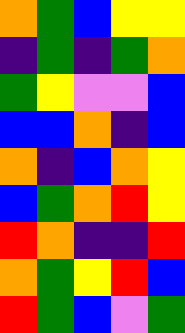[["orange", "green", "blue", "yellow", "yellow"], ["indigo", "green", "indigo", "green", "orange"], ["green", "yellow", "violet", "violet", "blue"], ["blue", "blue", "orange", "indigo", "blue"], ["orange", "indigo", "blue", "orange", "yellow"], ["blue", "green", "orange", "red", "yellow"], ["red", "orange", "indigo", "indigo", "red"], ["orange", "green", "yellow", "red", "blue"], ["red", "green", "blue", "violet", "green"]]